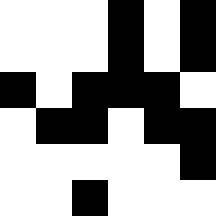[["white", "white", "white", "black", "white", "black"], ["white", "white", "white", "black", "white", "black"], ["black", "white", "black", "black", "black", "white"], ["white", "black", "black", "white", "black", "black"], ["white", "white", "white", "white", "white", "black"], ["white", "white", "black", "white", "white", "white"]]